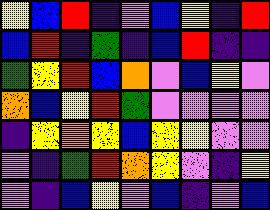[["yellow", "blue", "red", "indigo", "violet", "blue", "yellow", "indigo", "red"], ["blue", "red", "indigo", "green", "indigo", "blue", "red", "indigo", "indigo"], ["green", "yellow", "red", "blue", "orange", "violet", "blue", "yellow", "violet"], ["orange", "blue", "yellow", "red", "green", "violet", "violet", "violet", "violet"], ["indigo", "yellow", "orange", "yellow", "blue", "yellow", "yellow", "violet", "violet"], ["violet", "indigo", "green", "red", "orange", "yellow", "violet", "indigo", "yellow"], ["violet", "indigo", "blue", "yellow", "violet", "blue", "indigo", "violet", "blue"]]